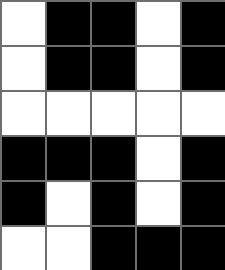[["white", "black", "black", "white", "black"], ["white", "black", "black", "white", "black"], ["white", "white", "white", "white", "white"], ["black", "black", "black", "white", "black"], ["black", "white", "black", "white", "black"], ["white", "white", "black", "black", "black"]]